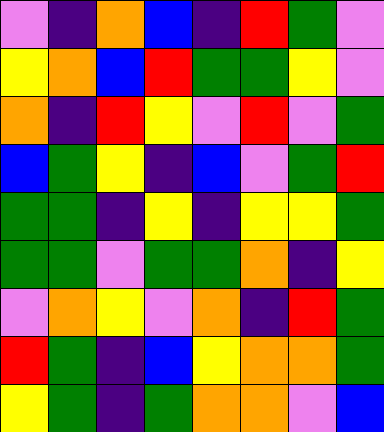[["violet", "indigo", "orange", "blue", "indigo", "red", "green", "violet"], ["yellow", "orange", "blue", "red", "green", "green", "yellow", "violet"], ["orange", "indigo", "red", "yellow", "violet", "red", "violet", "green"], ["blue", "green", "yellow", "indigo", "blue", "violet", "green", "red"], ["green", "green", "indigo", "yellow", "indigo", "yellow", "yellow", "green"], ["green", "green", "violet", "green", "green", "orange", "indigo", "yellow"], ["violet", "orange", "yellow", "violet", "orange", "indigo", "red", "green"], ["red", "green", "indigo", "blue", "yellow", "orange", "orange", "green"], ["yellow", "green", "indigo", "green", "orange", "orange", "violet", "blue"]]